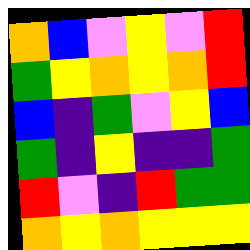[["orange", "blue", "violet", "yellow", "violet", "red"], ["green", "yellow", "orange", "yellow", "orange", "red"], ["blue", "indigo", "green", "violet", "yellow", "blue"], ["green", "indigo", "yellow", "indigo", "indigo", "green"], ["red", "violet", "indigo", "red", "green", "green"], ["orange", "yellow", "orange", "yellow", "yellow", "yellow"]]